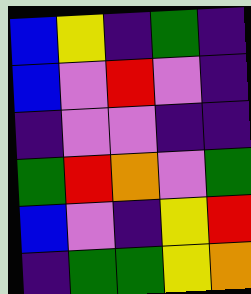[["blue", "yellow", "indigo", "green", "indigo"], ["blue", "violet", "red", "violet", "indigo"], ["indigo", "violet", "violet", "indigo", "indigo"], ["green", "red", "orange", "violet", "green"], ["blue", "violet", "indigo", "yellow", "red"], ["indigo", "green", "green", "yellow", "orange"]]